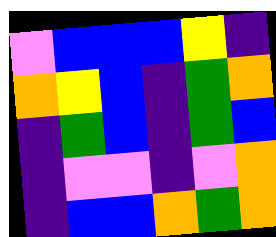[["violet", "blue", "blue", "blue", "yellow", "indigo"], ["orange", "yellow", "blue", "indigo", "green", "orange"], ["indigo", "green", "blue", "indigo", "green", "blue"], ["indigo", "violet", "violet", "indigo", "violet", "orange"], ["indigo", "blue", "blue", "orange", "green", "orange"]]